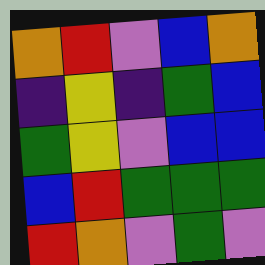[["orange", "red", "violet", "blue", "orange"], ["indigo", "yellow", "indigo", "green", "blue"], ["green", "yellow", "violet", "blue", "blue"], ["blue", "red", "green", "green", "green"], ["red", "orange", "violet", "green", "violet"]]